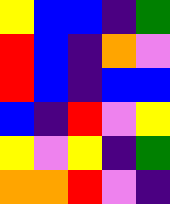[["yellow", "blue", "blue", "indigo", "green"], ["red", "blue", "indigo", "orange", "violet"], ["red", "blue", "indigo", "blue", "blue"], ["blue", "indigo", "red", "violet", "yellow"], ["yellow", "violet", "yellow", "indigo", "green"], ["orange", "orange", "red", "violet", "indigo"]]